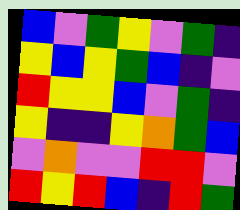[["blue", "violet", "green", "yellow", "violet", "green", "indigo"], ["yellow", "blue", "yellow", "green", "blue", "indigo", "violet"], ["red", "yellow", "yellow", "blue", "violet", "green", "indigo"], ["yellow", "indigo", "indigo", "yellow", "orange", "green", "blue"], ["violet", "orange", "violet", "violet", "red", "red", "violet"], ["red", "yellow", "red", "blue", "indigo", "red", "green"]]